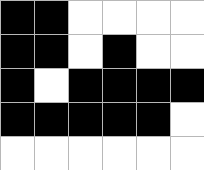[["black", "black", "white", "white", "white", "white"], ["black", "black", "white", "black", "white", "white"], ["black", "white", "black", "black", "black", "black"], ["black", "black", "black", "black", "black", "white"], ["white", "white", "white", "white", "white", "white"]]